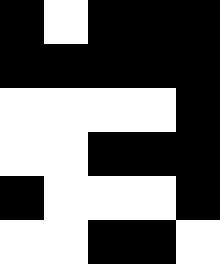[["black", "white", "black", "black", "black"], ["black", "black", "black", "black", "black"], ["white", "white", "white", "white", "black"], ["white", "white", "black", "black", "black"], ["black", "white", "white", "white", "black"], ["white", "white", "black", "black", "white"]]